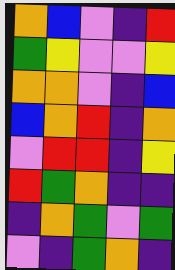[["orange", "blue", "violet", "indigo", "red"], ["green", "yellow", "violet", "violet", "yellow"], ["orange", "orange", "violet", "indigo", "blue"], ["blue", "orange", "red", "indigo", "orange"], ["violet", "red", "red", "indigo", "yellow"], ["red", "green", "orange", "indigo", "indigo"], ["indigo", "orange", "green", "violet", "green"], ["violet", "indigo", "green", "orange", "indigo"]]